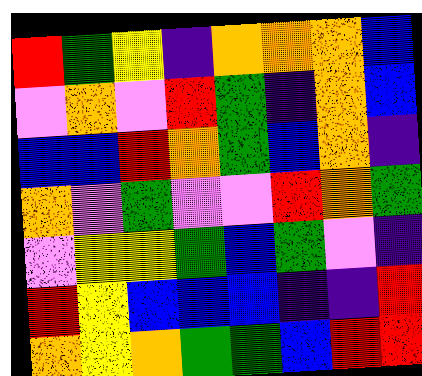[["red", "green", "yellow", "indigo", "orange", "orange", "orange", "blue"], ["violet", "orange", "violet", "red", "green", "indigo", "orange", "blue"], ["blue", "blue", "red", "orange", "green", "blue", "orange", "indigo"], ["orange", "violet", "green", "violet", "violet", "red", "orange", "green"], ["violet", "yellow", "yellow", "green", "blue", "green", "violet", "indigo"], ["red", "yellow", "blue", "blue", "blue", "indigo", "indigo", "red"], ["orange", "yellow", "orange", "green", "green", "blue", "red", "red"]]